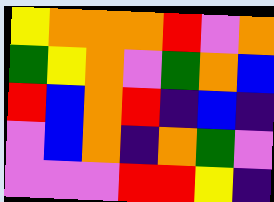[["yellow", "orange", "orange", "orange", "red", "violet", "orange"], ["green", "yellow", "orange", "violet", "green", "orange", "blue"], ["red", "blue", "orange", "red", "indigo", "blue", "indigo"], ["violet", "blue", "orange", "indigo", "orange", "green", "violet"], ["violet", "violet", "violet", "red", "red", "yellow", "indigo"]]